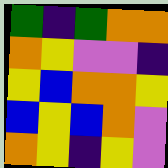[["green", "indigo", "green", "orange", "orange"], ["orange", "yellow", "violet", "violet", "indigo"], ["yellow", "blue", "orange", "orange", "yellow"], ["blue", "yellow", "blue", "orange", "violet"], ["orange", "yellow", "indigo", "yellow", "violet"]]